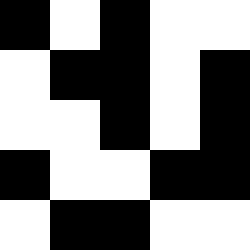[["black", "white", "black", "white", "white"], ["white", "black", "black", "white", "black"], ["white", "white", "black", "white", "black"], ["black", "white", "white", "black", "black"], ["white", "black", "black", "white", "white"]]